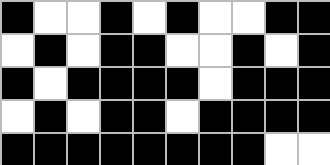[["black", "white", "white", "black", "white", "black", "white", "white", "black", "black"], ["white", "black", "white", "black", "black", "white", "white", "black", "white", "black"], ["black", "white", "black", "black", "black", "black", "white", "black", "black", "black"], ["white", "black", "white", "black", "black", "white", "black", "black", "black", "black"], ["black", "black", "black", "black", "black", "black", "black", "black", "white", "white"]]